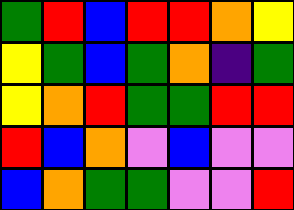[["green", "red", "blue", "red", "red", "orange", "yellow"], ["yellow", "green", "blue", "green", "orange", "indigo", "green"], ["yellow", "orange", "red", "green", "green", "red", "red"], ["red", "blue", "orange", "violet", "blue", "violet", "violet"], ["blue", "orange", "green", "green", "violet", "violet", "red"]]